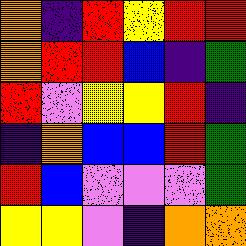[["orange", "indigo", "red", "yellow", "red", "red"], ["orange", "red", "red", "blue", "indigo", "green"], ["red", "violet", "yellow", "yellow", "red", "indigo"], ["indigo", "orange", "blue", "blue", "red", "green"], ["red", "blue", "violet", "violet", "violet", "green"], ["yellow", "yellow", "violet", "indigo", "orange", "orange"]]